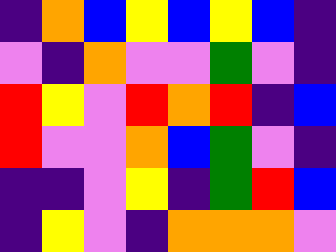[["indigo", "orange", "blue", "yellow", "blue", "yellow", "blue", "indigo"], ["violet", "indigo", "orange", "violet", "violet", "green", "violet", "indigo"], ["red", "yellow", "violet", "red", "orange", "red", "indigo", "blue"], ["red", "violet", "violet", "orange", "blue", "green", "violet", "indigo"], ["indigo", "indigo", "violet", "yellow", "indigo", "green", "red", "blue"], ["indigo", "yellow", "violet", "indigo", "orange", "orange", "orange", "violet"]]